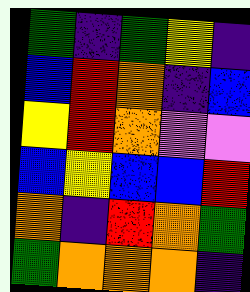[["green", "indigo", "green", "yellow", "indigo"], ["blue", "red", "orange", "indigo", "blue"], ["yellow", "red", "orange", "violet", "violet"], ["blue", "yellow", "blue", "blue", "red"], ["orange", "indigo", "red", "orange", "green"], ["green", "orange", "orange", "orange", "indigo"]]